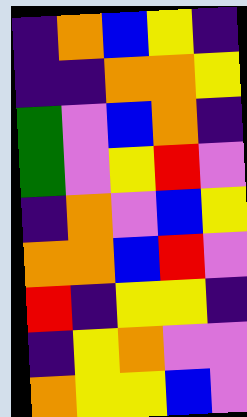[["indigo", "orange", "blue", "yellow", "indigo"], ["indigo", "indigo", "orange", "orange", "yellow"], ["green", "violet", "blue", "orange", "indigo"], ["green", "violet", "yellow", "red", "violet"], ["indigo", "orange", "violet", "blue", "yellow"], ["orange", "orange", "blue", "red", "violet"], ["red", "indigo", "yellow", "yellow", "indigo"], ["indigo", "yellow", "orange", "violet", "violet"], ["orange", "yellow", "yellow", "blue", "violet"]]